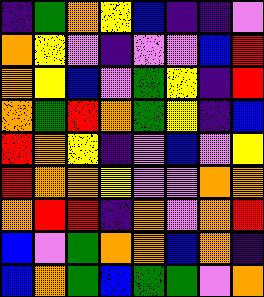[["indigo", "green", "orange", "yellow", "blue", "indigo", "indigo", "violet"], ["orange", "yellow", "violet", "indigo", "violet", "violet", "blue", "red"], ["orange", "yellow", "blue", "violet", "green", "yellow", "indigo", "red"], ["orange", "green", "red", "orange", "green", "yellow", "indigo", "blue"], ["red", "orange", "yellow", "indigo", "violet", "blue", "violet", "yellow"], ["red", "orange", "orange", "yellow", "violet", "violet", "orange", "orange"], ["orange", "red", "red", "indigo", "orange", "violet", "orange", "red"], ["blue", "violet", "green", "orange", "orange", "blue", "orange", "indigo"], ["blue", "orange", "green", "blue", "green", "green", "violet", "orange"]]